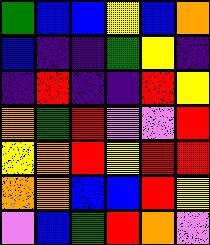[["green", "blue", "blue", "yellow", "blue", "orange"], ["blue", "indigo", "indigo", "green", "yellow", "indigo"], ["indigo", "red", "indigo", "indigo", "red", "yellow"], ["orange", "green", "red", "violet", "violet", "red"], ["yellow", "orange", "red", "yellow", "red", "red"], ["orange", "orange", "blue", "blue", "red", "yellow"], ["violet", "blue", "green", "red", "orange", "violet"]]